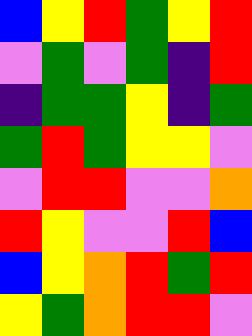[["blue", "yellow", "red", "green", "yellow", "red"], ["violet", "green", "violet", "green", "indigo", "red"], ["indigo", "green", "green", "yellow", "indigo", "green"], ["green", "red", "green", "yellow", "yellow", "violet"], ["violet", "red", "red", "violet", "violet", "orange"], ["red", "yellow", "violet", "violet", "red", "blue"], ["blue", "yellow", "orange", "red", "green", "red"], ["yellow", "green", "orange", "red", "red", "violet"]]